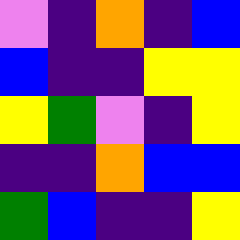[["violet", "indigo", "orange", "indigo", "blue"], ["blue", "indigo", "indigo", "yellow", "yellow"], ["yellow", "green", "violet", "indigo", "yellow"], ["indigo", "indigo", "orange", "blue", "blue"], ["green", "blue", "indigo", "indigo", "yellow"]]